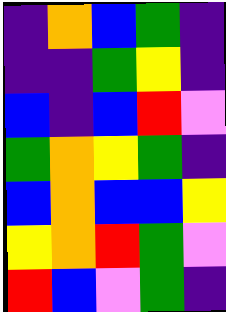[["indigo", "orange", "blue", "green", "indigo"], ["indigo", "indigo", "green", "yellow", "indigo"], ["blue", "indigo", "blue", "red", "violet"], ["green", "orange", "yellow", "green", "indigo"], ["blue", "orange", "blue", "blue", "yellow"], ["yellow", "orange", "red", "green", "violet"], ["red", "blue", "violet", "green", "indigo"]]